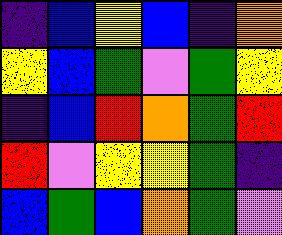[["indigo", "blue", "yellow", "blue", "indigo", "orange"], ["yellow", "blue", "green", "violet", "green", "yellow"], ["indigo", "blue", "red", "orange", "green", "red"], ["red", "violet", "yellow", "yellow", "green", "indigo"], ["blue", "green", "blue", "orange", "green", "violet"]]